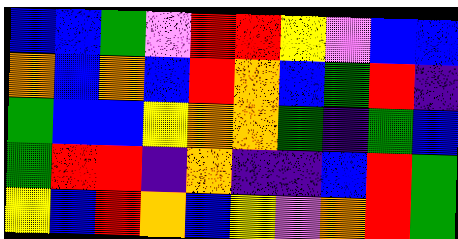[["blue", "blue", "green", "violet", "red", "red", "yellow", "violet", "blue", "blue"], ["orange", "blue", "orange", "blue", "red", "orange", "blue", "green", "red", "indigo"], ["green", "blue", "blue", "yellow", "orange", "orange", "green", "indigo", "green", "blue"], ["green", "red", "red", "indigo", "orange", "indigo", "indigo", "blue", "red", "green"], ["yellow", "blue", "red", "orange", "blue", "yellow", "violet", "orange", "red", "green"]]